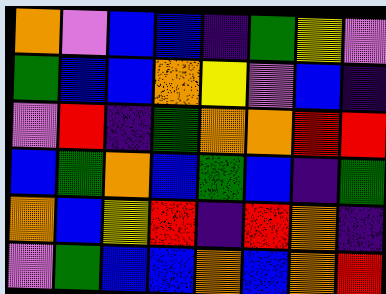[["orange", "violet", "blue", "blue", "indigo", "green", "yellow", "violet"], ["green", "blue", "blue", "orange", "yellow", "violet", "blue", "indigo"], ["violet", "red", "indigo", "green", "orange", "orange", "red", "red"], ["blue", "green", "orange", "blue", "green", "blue", "indigo", "green"], ["orange", "blue", "yellow", "red", "indigo", "red", "orange", "indigo"], ["violet", "green", "blue", "blue", "orange", "blue", "orange", "red"]]